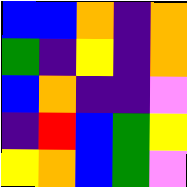[["blue", "blue", "orange", "indigo", "orange"], ["green", "indigo", "yellow", "indigo", "orange"], ["blue", "orange", "indigo", "indigo", "violet"], ["indigo", "red", "blue", "green", "yellow"], ["yellow", "orange", "blue", "green", "violet"]]